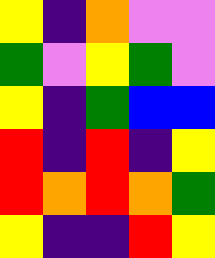[["yellow", "indigo", "orange", "violet", "violet"], ["green", "violet", "yellow", "green", "violet"], ["yellow", "indigo", "green", "blue", "blue"], ["red", "indigo", "red", "indigo", "yellow"], ["red", "orange", "red", "orange", "green"], ["yellow", "indigo", "indigo", "red", "yellow"]]